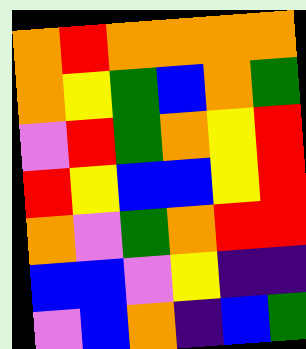[["orange", "red", "orange", "orange", "orange", "orange"], ["orange", "yellow", "green", "blue", "orange", "green"], ["violet", "red", "green", "orange", "yellow", "red"], ["red", "yellow", "blue", "blue", "yellow", "red"], ["orange", "violet", "green", "orange", "red", "red"], ["blue", "blue", "violet", "yellow", "indigo", "indigo"], ["violet", "blue", "orange", "indigo", "blue", "green"]]